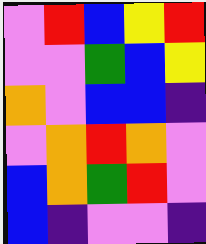[["violet", "red", "blue", "yellow", "red"], ["violet", "violet", "green", "blue", "yellow"], ["orange", "violet", "blue", "blue", "indigo"], ["violet", "orange", "red", "orange", "violet"], ["blue", "orange", "green", "red", "violet"], ["blue", "indigo", "violet", "violet", "indigo"]]